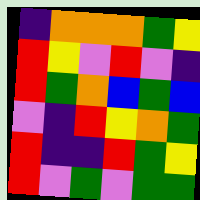[["indigo", "orange", "orange", "orange", "green", "yellow"], ["red", "yellow", "violet", "red", "violet", "indigo"], ["red", "green", "orange", "blue", "green", "blue"], ["violet", "indigo", "red", "yellow", "orange", "green"], ["red", "indigo", "indigo", "red", "green", "yellow"], ["red", "violet", "green", "violet", "green", "green"]]